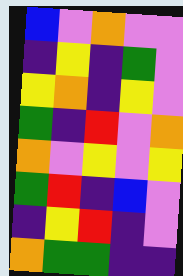[["blue", "violet", "orange", "violet", "violet"], ["indigo", "yellow", "indigo", "green", "violet"], ["yellow", "orange", "indigo", "yellow", "violet"], ["green", "indigo", "red", "violet", "orange"], ["orange", "violet", "yellow", "violet", "yellow"], ["green", "red", "indigo", "blue", "violet"], ["indigo", "yellow", "red", "indigo", "violet"], ["orange", "green", "green", "indigo", "indigo"]]